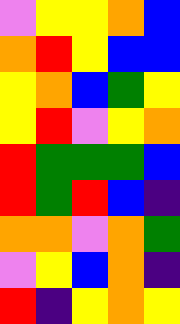[["violet", "yellow", "yellow", "orange", "blue"], ["orange", "red", "yellow", "blue", "blue"], ["yellow", "orange", "blue", "green", "yellow"], ["yellow", "red", "violet", "yellow", "orange"], ["red", "green", "green", "green", "blue"], ["red", "green", "red", "blue", "indigo"], ["orange", "orange", "violet", "orange", "green"], ["violet", "yellow", "blue", "orange", "indigo"], ["red", "indigo", "yellow", "orange", "yellow"]]